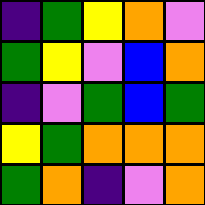[["indigo", "green", "yellow", "orange", "violet"], ["green", "yellow", "violet", "blue", "orange"], ["indigo", "violet", "green", "blue", "green"], ["yellow", "green", "orange", "orange", "orange"], ["green", "orange", "indigo", "violet", "orange"]]